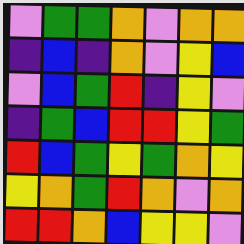[["violet", "green", "green", "orange", "violet", "orange", "orange"], ["indigo", "blue", "indigo", "orange", "violet", "yellow", "blue"], ["violet", "blue", "green", "red", "indigo", "yellow", "violet"], ["indigo", "green", "blue", "red", "red", "yellow", "green"], ["red", "blue", "green", "yellow", "green", "orange", "yellow"], ["yellow", "orange", "green", "red", "orange", "violet", "orange"], ["red", "red", "orange", "blue", "yellow", "yellow", "violet"]]